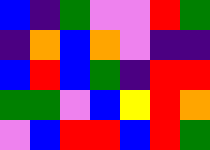[["blue", "indigo", "green", "violet", "violet", "red", "green"], ["indigo", "orange", "blue", "orange", "violet", "indigo", "indigo"], ["blue", "red", "blue", "green", "indigo", "red", "red"], ["green", "green", "violet", "blue", "yellow", "red", "orange"], ["violet", "blue", "red", "red", "blue", "red", "green"]]